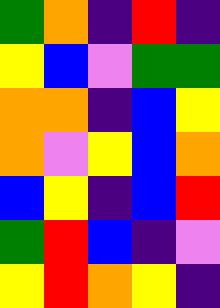[["green", "orange", "indigo", "red", "indigo"], ["yellow", "blue", "violet", "green", "green"], ["orange", "orange", "indigo", "blue", "yellow"], ["orange", "violet", "yellow", "blue", "orange"], ["blue", "yellow", "indigo", "blue", "red"], ["green", "red", "blue", "indigo", "violet"], ["yellow", "red", "orange", "yellow", "indigo"]]